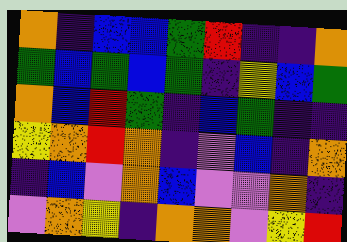[["orange", "indigo", "blue", "blue", "green", "red", "indigo", "indigo", "orange"], ["green", "blue", "green", "blue", "green", "indigo", "yellow", "blue", "green"], ["orange", "blue", "red", "green", "indigo", "blue", "green", "indigo", "indigo"], ["yellow", "orange", "red", "orange", "indigo", "violet", "blue", "indigo", "orange"], ["indigo", "blue", "violet", "orange", "blue", "violet", "violet", "orange", "indigo"], ["violet", "orange", "yellow", "indigo", "orange", "orange", "violet", "yellow", "red"]]